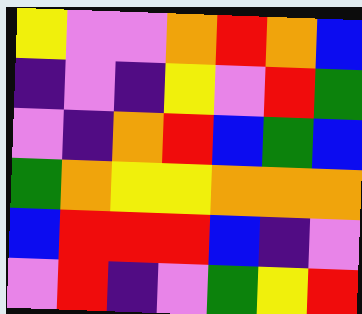[["yellow", "violet", "violet", "orange", "red", "orange", "blue"], ["indigo", "violet", "indigo", "yellow", "violet", "red", "green"], ["violet", "indigo", "orange", "red", "blue", "green", "blue"], ["green", "orange", "yellow", "yellow", "orange", "orange", "orange"], ["blue", "red", "red", "red", "blue", "indigo", "violet"], ["violet", "red", "indigo", "violet", "green", "yellow", "red"]]